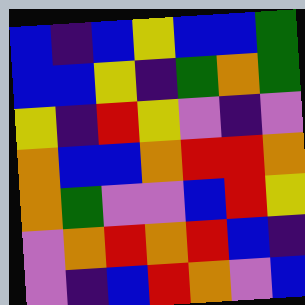[["blue", "indigo", "blue", "yellow", "blue", "blue", "green"], ["blue", "blue", "yellow", "indigo", "green", "orange", "green"], ["yellow", "indigo", "red", "yellow", "violet", "indigo", "violet"], ["orange", "blue", "blue", "orange", "red", "red", "orange"], ["orange", "green", "violet", "violet", "blue", "red", "yellow"], ["violet", "orange", "red", "orange", "red", "blue", "indigo"], ["violet", "indigo", "blue", "red", "orange", "violet", "blue"]]